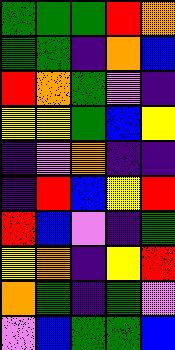[["green", "green", "green", "red", "orange"], ["green", "green", "indigo", "orange", "blue"], ["red", "orange", "green", "violet", "indigo"], ["yellow", "yellow", "green", "blue", "yellow"], ["indigo", "violet", "orange", "indigo", "indigo"], ["indigo", "red", "blue", "yellow", "red"], ["red", "blue", "violet", "indigo", "green"], ["yellow", "orange", "indigo", "yellow", "red"], ["orange", "green", "indigo", "green", "violet"], ["violet", "blue", "green", "green", "blue"]]